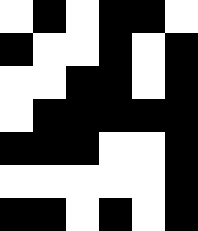[["white", "black", "white", "black", "black", "white"], ["black", "white", "white", "black", "white", "black"], ["white", "white", "black", "black", "white", "black"], ["white", "black", "black", "black", "black", "black"], ["black", "black", "black", "white", "white", "black"], ["white", "white", "white", "white", "white", "black"], ["black", "black", "white", "black", "white", "black"]]